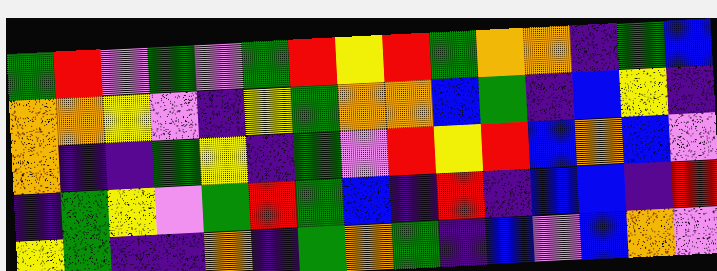[["green", "red", "violet", "green", "violet", "green", "red", "yellow", "red", "green", "orange", "orange", "indigo", "green", "blue"], ["orange", "orange", "yellow", "violet", "indigo", "yellow", "green", "orange", "orange", "blue", "green", "indigo", "blue", "yellow", "indigo"], ["orange", "indigo", "indigo", "green", "yellow", "indigo", "green", "violet", "red", "yellow", "red", "blue", "orange", "blue", "violet"], ["indigo", "green", "yellow", "violet", "green", "red", "green", "blue", "indigo", "red", "indigo", "blue", "blue", "indigo", "red"], ["yellow", "green", "indigo", "indigo", "orange", "indigo", "green", "orange", "green", "indigo", "blue", "violet", "blue", "orange", "violet"]]